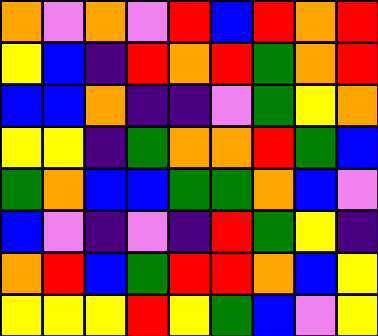[["orange", "violet", "orange", "violet", "red", "blue", "red", "orange", "red"], ["yellow", "blue", "indigo", "red", "orange", "red", "green", "orange", "red"], ["blue", "blue", "orange", "indigo", "indigo", "violet", "green", "yellow", "orange"], ["yellow", "yellow", "indigo", "green", "orange", "orange", "red", "green", "blue"], ["green", "orange", "blue", "blue", "green", "green", "orange", "blue", "violet"], ["blue", "violet", "indigo", "violet", "indigo", "red", "green", "yellow", "indigo"], ["orange", "red", "blue", "green", "red", "red", "orange", "blue", "yellow"], ["yellow", "yellow", "yellow", "red", "yellow", "green", "blue", "violet", "yellow"]]